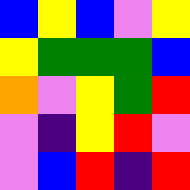[["blue", "yellow", "blue", "violet", "yellow"], ["yellow", "green", "green", "green", "blue"], ["orange", "violet", "yellow", "green", "red"], ["violet", "indigo", "yellow", "red", "violet"], ["violet", "blue", "red", "indigo", "red"]]